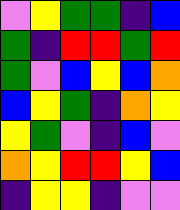[["violet", "yellow", "green", "green", "indigo", "blue"], ["green", "indigo", "red", "red", "green", "red"], ["green", "violet", "blue", "yellow", "blue", "orange"], ["blue", "yellow", "green", "indigo", "orange", "yellow"], ["yellow", "green", "violet", "indigo", "blue", "violet"], ["orange", "yellow", "red", "red", "yellow", "blue"], ["indigo", "yellow", "yellow", "indigo", "violet", "violet"]]